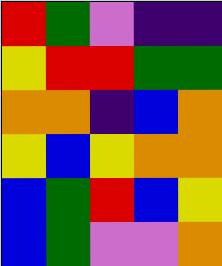[["red", "green", "violet", "indigo", "indigo"], ["yellow", "red", "red", "green", "green"], ["orange", "orange", "indigo", "blue", "orange"], ["yellow", "blue", "yellow", "orange", "orange"], ["blue", "green", "red", "blue", "yellow"], ["blue", "green", "violet", "violet", "orange"]]